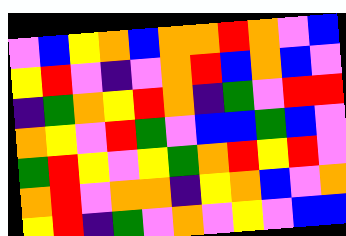[["violet", "blue", "yellow", "orange", "blue", "orange", "orange", "red", "orange", "violet", "blue"], ["yellow", "red", "violet", "indigo", "violet", "orange", "red", "blue", "orange", "blue", "violet"], ["indigo", "green", "orange", "yellow", "red", "orange", "indigo", "green", "violet", "red", "red"], ["orange", "yellow", "violet", "red", "green", "violet", "blue", "blue", "green", "blue", "violet"], ["green", "red", "yellow", "violet", "yellow", "green", "orange", "red", "yellow", "red", "violet"], ["orange", "red", "violet", "orange", "orange", "indigo", "yellow", "orange", "blue", "violet", "orange"], ["yellow", "red", "indigo", "green", "violet", "orange", "violet", "yellow", "violet", "blue", "blue"]]